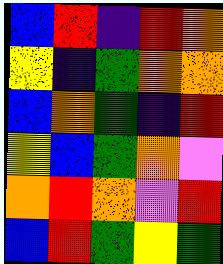[["blue", "red", "indigo", "red", "orange"], ["yellow", "indigo", "green", "orange", "orange"], ["blue", "orange", "green", "indigo", "red"], ["yellow", "blue", "green", "orange", "violet"], ["orange", "red", "orange", "violet", "red"], ["blue", "red", "green", "yellow", "green"]]